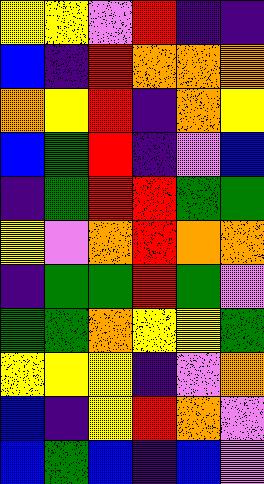[["yellow", "yellow", "violet", "red", "indigo", "indigo"], ["blue", "indigo", "red", "orange", "orange", "orange"], ["orange", "yellow", "red", "indigo", "orange", "yellow"], ["blue", "green", "red", "indigo", "violet", "blue"], ["indigo", "green", "red", "red", "green", "green"], ["yellow", "violet", "orange", "red", "orange", "orange"], ["indigo", "green", "green", "red", "green", "violet"], ["green", "green", "orange", "yellow", "yellow", "green"], ["yellow", "yellow", "yellow", "indigo", "violet", "orange"], ["blue", "indigo", "yellow", "red", "orange", "violet"], ["blue", "green", "blue", "indigo", "blue", "violet"]]